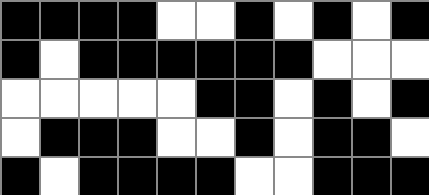[["black", "black", "black", "black", "white", "white", "black", "white", "black", "white", "black"], ["black", "white", "black", "black", "black", "black", "black", "black", "white", "white", "white"], ["white", "white", "white", "white", "white", "black", "black", "white", "black", "white", "black"], ["white", "black", "black", "black", "white", "white", "black", "white", "black", "black", "white"], ["black", "white", "black", "black", "black", "black", "white", "white", "black", "black", "black"]]